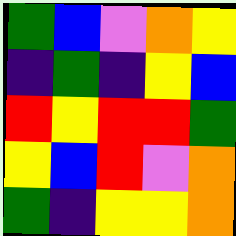[["green", "blue", "violet", "orange", "yellow"], ["indigo", "green", "indigo", "yellow", "blue"], ["red", "yellow", "red", "red", "green"], ["yellow", "blue", "red", "violet", "orange"], ["green", "indigo", "yellow", "yellow", "orange"]]